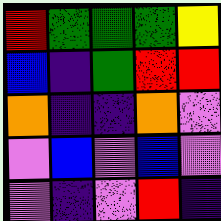[["red", "green", "green", "green", "yellow"], ["blue", "indigo", "green", "red", "red"], ["orange", "indigo", "indigo", "orange", "violet"], ["violet", "blue", "violet", "blue", "violet"], ["violet", "indigo", "violet", "red", "indigo"]]